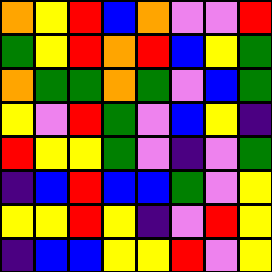[["orange", "yellow", "red", "blue", "orange", "violet", "violet", "red"], ["green", "yellow", "red", "orange", "red", "blue", "yellow", "green"], ["orange", "green", "green", "orange", "green", "violet", "blue", "green"], ["yellow", "violet", "red", "green", "violet", "blue", "yellow", "indigo"], ["red", "yellow", "yellow", "green", "violet", "indigo", "violet", "green"], ["indigo", "blue", "red", "blue", "blue", "green", "violet", "yellow"], ["yellow", "yellow", "red", "yellow", "indigo", "violet", "red", "yellow"], ["indigo", "blue", "blue", "yellow", "yellow", "red", "violet", "yellow"]]